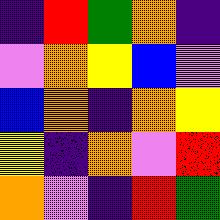[["indigo", "red", "green", "orange", "indigo"], ["violet", "orange", "yellow", "blue", "violet"], ["blue", "orange", "indigo", "orange", "yellow"], ["yellow", "indigo", "orange", "violet", "red"], ["orange", "violet", "indigo", "red", "green"]]